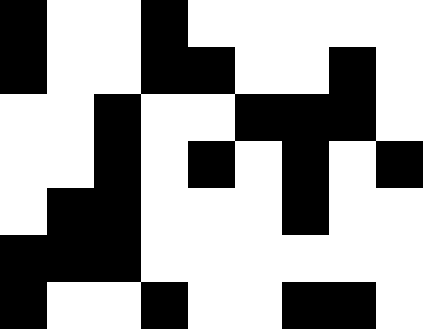[["black", "white", "white", "black", "white", "white", "white", "white", "white"], ["black", "white", "white", "black", "black", "white", "white", "black", "white"], ["white", "white", "black", "white", "white", "black", "black", "black", "white"], ["white", "white", "black", "white", "black", "white", "black", "white", "black"], ["white", "black", "black", "white", "white", "white", "black", "white", "white"], ["black", "black", "black", "white", "white", "white", "white", "white", "white"], ["black", "white", "white", "black", "white", "white", "black", "black", "white"]]